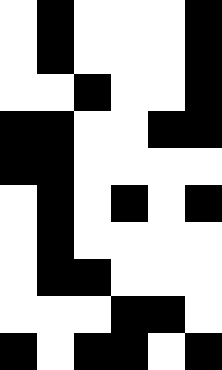[["white", "black", "white", "white", "white", "black"], ["white", "black", "white", "white", "white", "black"], ["white", "white", "black", "white", "white", "black"], ["black", "black", "white", "white", "black", "black"], ["black", "black", "white", "white", "white", "white"], ["white", "black", "white", "black", "white", "black"], ["white", "black", "white", "white", "white", "white"], ["white", "black", "black", "white", "white", "white"], ["white", "white", "white", "black", "black", "white"], ["black", "white", "black", "black", "white", "black"]]